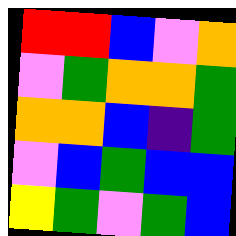[["red", "red", "blue", "violet", "orange"], ["violet", "green", "orange", "orange", "green"], ["orange", "orange", "blue", "indigo", "green"], ["violet", "blue", "green", "blue", "blue"], ["yellow", "green", "violet", "green", "blue"]]